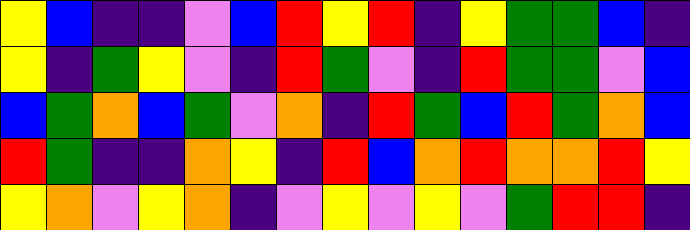[["yellow", "blue", "indigo", "indigo", "violet", "blue", "red", "yellow", "red", "indigo", "yellow", "green", "green", "blue", "indigo"], ["yellow", "indigo", "green", "yellow", "violet", "indigo", "red", "green", "violet", "indigo", "red", "green", "green", "violet", "blue"], ["blue", "green", "orange", "blue", "green", "violet", "orange", "indigo", "red", "green", "blue", "red", "green", "orange", "blue"], ["red", "green", "indigo", "indigo", "orange", "yellow", "indigo", "red", "blue", "orange", "red", "orange", "orange", "red", "yellow"], ["yellow", "orange", "violet", "yellow", "orange", "indigo", "violet", "yellow", "violet", "yellow", "violet", "green", "red", "red", "indigo"]]